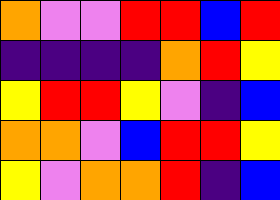[["orange", "violet", "violet", "red", "red", "blue", "red"], ["indigo", "indigo", "indigo", "indigo", "orange", "red", "yellow"], ["yellow", "red", "red", "yellow", "violet", "indigo", "blue"], ["orange", "orange", "violet", "blue", "red", "red", "yellow"], ["yellow", "violet", "orange", "orange", "red", "indigo", "blue"]]